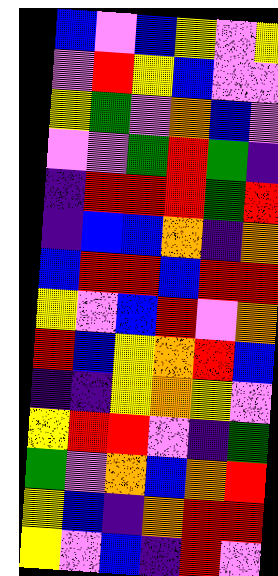[["blue", "violet", "blue", "yellow", "violet", "yellow"], ["violet", "red", "yellow", "blue", "violet", "violet"], ["yellow", "green", "violet", "orange", "blue", "violet"], ["violet", "violet", "green", "red", "green", "indigo"], ["indigo", "red", "red", "red", "green", "red"], ["indigo", "blue", "blue", "orange", "indigo", "orange"], ["blue", "red", "red", "blue", "red", "red"], ["yellow", "violet", "blue", "red", "violet", "orange"], ["red", "blue", "yellow", "orange", "red", "blue"], ["indigo", "indigo", "yellow", "orange", "yellow", "violet"], ["yellow", "red", "red", "violet", "indigo", "green"], ["green", "violet", "orange", "blue", "orange", "red"], ["yellow", "blue", "indigo", "orange", "red", "red"], ["yellow", "violet", "blue", "indigo", "red", "violet"]]